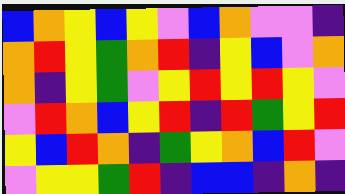[["blue", "orange", "yellow", "blue", "yellow", "violet", "blue", "orange", "violet", "violet", "indigo"], ["orange", "red", "yellow", "green", "orange", "red", "indigo", "yellow", "blue", "violet", "orange"], ["orange", "indigo", "yellow", "green", "violet", "yellow", "red", "yellow", "red", "yellow", "violet"], ["violet", "red", "orange", "blue", "yellow", "red", "indigo", "red", "green", "yellow", "red"], ["yellow", "blue", "red", "orange", "indigo", "green", "yellow", "orange", "blue", "red", "violet"], ["violet", "yellow", "yellow", "green", "red", "indigo", "blue", "blue", "indigo", "orange", "indigo"]]